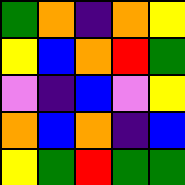[["green", "orange", "indigo", "orange", "yellow"], ["yellow", "blue", "orange", "red", "green"], ["violet", "indigo", "blue", "violet", "yellow"], ["orange", "blue", "orange", "indigo", "blue"], ["yellow", "green", "red", "green", "green"]]